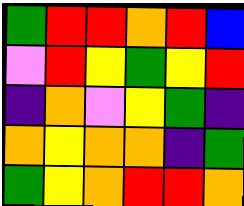[["green", "red", "red", "orange", "red", "blue"], ["violet", "red", "yellow", "green", "yellow", "red"], ["indigo", "orange", "violet", "yellow", "green", "indigo"], ["orange", "yellow", "orange", "orange", "indigo", "green"], ["green", "yellow", "orange", "red", "red", "orange"]]